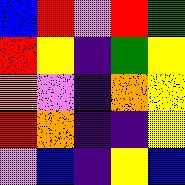[["blue", "red", "violet", "red", "green"], ["red", "yellow", "indigo", "green", "yellow"], ["orange", "violet", "indigo", "orange", "yellow"], ["red", "orange", "indigo", "indigo", "yellow"], ["violet", "blue", "indigo", "yellow", "blue"]]